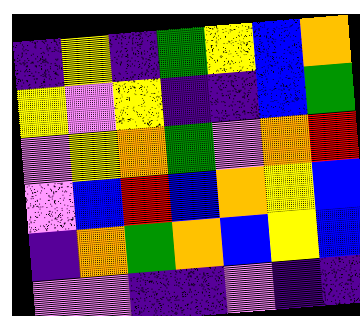[["indigo", "yellow", "indigo", "green", "yellow", "blue", "orange"], ["yellow", "violet", "yellow", "indigo", "indigo", "blue", "green"], ["violet", "yellow", "orange", "green", "violet", "orange", "red"], ["violet", "blue", "red", "blue", "orange", "yellow", "blue"], ["indigo", "orange", "green", "orange", "blue", "yellow", "blue"], ["violet", "violet", "indigo", "indigo", "violet", "indigo", "indigo"]]